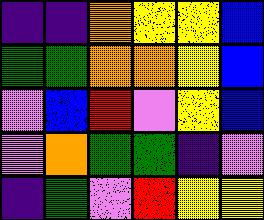[["indigo", "indigo", "orange", "yellow", "yellow", "blue"], ["green", "green", "orange", "orange", "yellow", "blue"], ["violet", "blue", "red", "violet", "yellow", "blue"], ["violet", "orange", "green", "green", "indigo", "violet"], ["indigo", "green", "violet", "red", "yellow", "yellow"]]